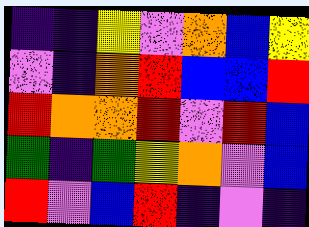[["indigo", "indigo", "yellow", "violet", "orange", "blue", "yellow"], ["violet", "indigo", "orange", "red", "blue", "blue", "red"], ["red", "orange", "orange", "red", "violet", "red", "blue"], ["green", "indigo", "green", "yellow", "orange", "violet", "blue"], ["red", "violet", "blue", "red", "indigo", "violet", "indigo"]]